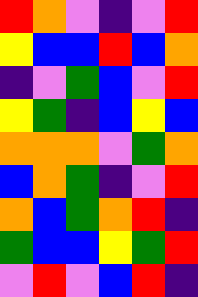[["red", "orange", "violet", "indigo", "violet", "red"], ["yellow", "blue", "blue", "red", "blue", "orange"], ["indigo", "violet", "green", "blue", "violet", "red"], ["yellow", "green", "indigo", "blue", "yellow", "blue"], ["orange", "orange", "orange", "violet", "green", "orange"], ["blue", "orange", "green", "indigo", "violet", "red"], ["orange", "blue", "green", "orange", "red", "indigo"], ["green", "blue", "blue", "yellow", "green", "red"], ["violet", "red", "violet", "blue", "red", "indigo"]]